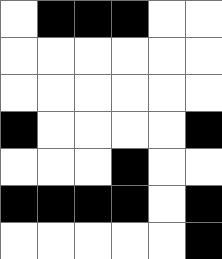[["white", "black", "black", "black", "white", "white"], ["white", "white", "white", "white", "white", "white"], ["white", "white", "white", "white", "white", "white"], ["black", "white", "white", "white", "white", "black"], ["white", "white", "white", "black", "white", "white"], ["black", "black", "black", "black", "white", "black"], ["white", "white", "white", "white", "white", "black"]]